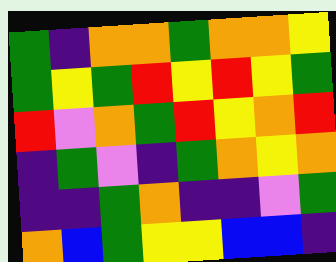[["green", "indigo", "orange", "orange", "green", "orange", "orange", "yellow"], ["green", "yellow", "green", "red", "yellow", "red", "yellow", "green"], ["red", "violet", "orange", "green", "red", "yellow", "orange", "red"], ["indigo", "green", "violet", "indigo", "green", "orange", "yellow", "orange"], ["indigo", "indigo", "green", "orange", "indigo", "indigo", "violet", "green"], ["orange", "blue", "green", "yellow", "yellow", "blue", "blue", "indigo"]]